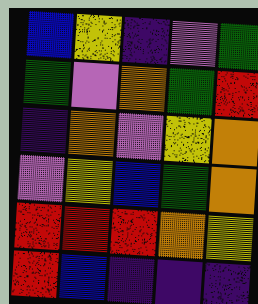[["blue", "yellow", "indigo", "violet", "green"], ["green", "violet", "orange", "green", "red"], ["indigo", "orange", "violet", "yellow", "orange"], ["violet", "yellow", "blue", "green", "orange"], ["red", "red", "red", "orange", "yellow"], ["red", "blue", "indigo", "indigo", "indigo"]]